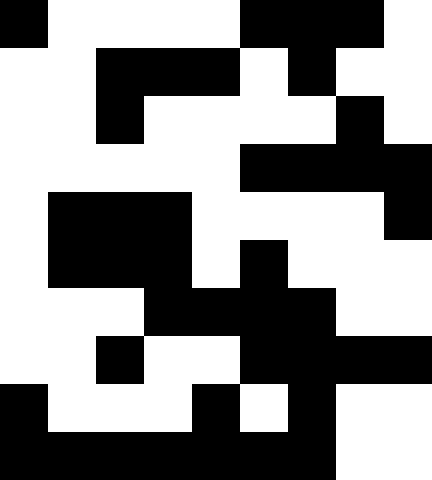[["black", "white", "white", "white", "white", "black", "black", "black", "white"], ["white", "white", "black", "black", "black", "white", "black", "white", "white"], ["white", "white", "black", "white", "white", "white", "white", "black", "white"], ["white", "white", "white", "white", "white", "black", "black", "black", "black"], ["white", "black", "black", "black", "white", "white", "white", "white", "black"], ["white", "black", "black", "black", "white", "black", "white", "white", "white"], ["white", "white", "white", "black", "black", "black", "black", "white", "white"], ["white", "white", "black", "white", "white", "black", "black", "black", "black"], ["black", "white", "white", "white", "black", "white", "black", "white", "white"], ["black", "black", "black", "black", "black", "black", "black", "white", "white"]]